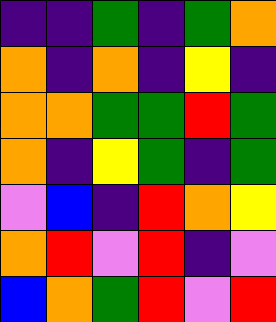[["indigo", "indigo", "green", "indigo", "green", "orange"], ["orange", "indigo", "orange", "indigo", "yellow", "indigo"], ["orange", "orange", "green", "green", "red", "green"], ["orange", "indigo", "yellow", "green", "indigo", "green"], ["violet", "blue", "indigo", "red", "orange", "yellow"], ["orange", "red", "violet", "red", "indigo", "violet"], ["blue", "orange", "green", "red", "violet", "red"]]